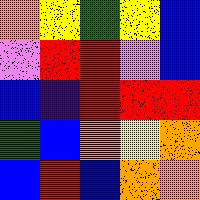[["orange", "yellow", "green", "yellow", "blue"], ["violet", "red", "red", "violet", "blue"], ["blue", "indigo", "red", "red", "red"], ["green", "blue", "orange", "yellow", "orange"], ["blue", "red", "blue", "orange", "orange"]]